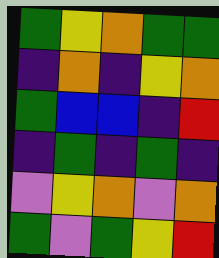[["green", "yellow", "orange", "green", "green"], ["indigo", "orange", "indigo", "yellow", "orange"], ["green", "blue", "blue", "indigo", "red"], ["indigo", "green", "indigo", "green", "indigo"], ["violet", "yellow", "orange", "violet", "orange"], ["green", "violet", "green", "yellow", "red"]]